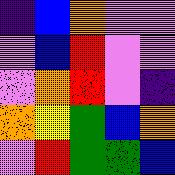[["indigo", "blue", "orange", "violet", "violet"], ["violet", "blue", "red", "violet", "violet"], ["violet", "orange", "red", "violet", "indigo"], ["orange", "yellow", "green", "blue", "orange"], ["violet", "red", "green", "green", "blue"]]